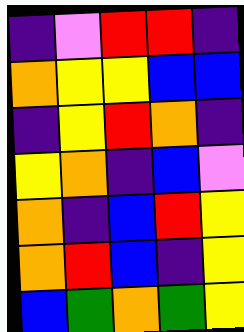[["indigo", "violet", "red", "red", "indigo"], ["orange", "yellow", "yellow", "blue", "blue"], ["indigo", "yellow", "red", "orange", "indigo"], ["yellow", "orange", "indigo", "blue", "violet"], ["orange", "indigo", "blue", "red", "yellow"], ["orange", "red", "blue", "indigo", "yellow"], ["blue", "green", "orange", "green", "yellow"]]